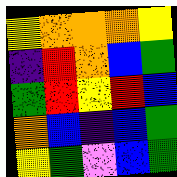[["yellow", "orange", "orange", "orange", "yellow"], ["indigo", "red", "orange", "blue", "green"], ["green", "red", "yellow", "red", "blue"], ["orange", "blue", "indigo", "blue", "green"], ["yellow", "green", "violet", "blue", "green"]]